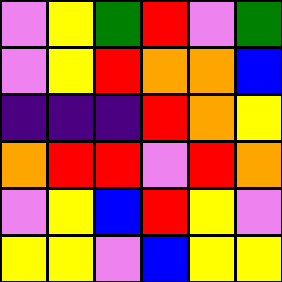[["violet", "yellow", "green", "red", "violet", "green"], ["violet", "yellow", "red", "orange", "orange", "blue"], ["indigo", "indigo", "indigo", "red", "orange", "yellow"], ["orange", "red", "red", "violet", "red", "orange"], ["violet", "yellow", "blue", "red", "yellow", "violet"], ["yellow", "yellow", "violet", "blue", "yellow", "yellow"]]